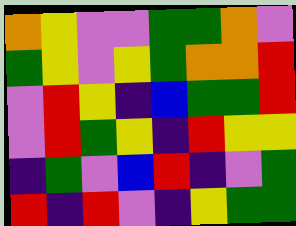[["orange", "yellow", "violet", "violet", "green", "green", "orange", "violet"], ["green", "yellow", "violet", "yellow", "green", "orange", "orange", "red"], ["violet", "red", "yellow", "indigo", "blue", "green", "green", "red"], ["violet", "red", "green", "yellow", "indigo", "red", "yellow", "yellow"], ["indigo", "green", "violet", "blue", "red", "indigo", "violet", "green"], ["red", "indigo", "red", "violet", "indigo", "yellow", "green", "green"]]